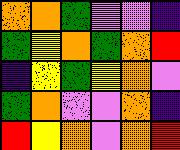[["orange", "orange", "green", "violet", "violet", "indigo"], ["green", "yellow", "orange", "green", "orange", "red"], ["indigo", "yellow", "green", "yellow", "orange", "violet"], ["green", "orange", "violet", "violet", "orange", "indigo"], ["red", "yellow", "orange", "violet", "orange", "red"]]